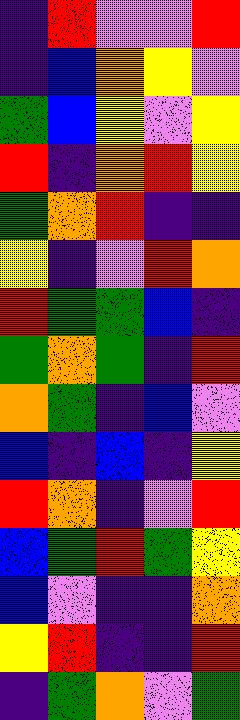[["indigo", "red", "violet", "violet", "red"], ["indigo", "blue", "orange", "yellow", "violet"], ["green", "blue", "yellow", "violet", "yellow"], ["red", "indigo", "orange", "red", "yellow"], ["green", "orange", "red", "indigo", "indigo"], ["yellow", "indigo", "violet", "red", "orange"], ["red", "green", "green", "blue", "indigo"], ["green", "orange", "green", "indigo", "red"], ["orange", "green", "indigo", "blue", "violet"], ["blue", "indigo", "blue", "indigo", "yellow"], ["red", "orange", "indigo", "violet", "red"], ["blue", "green", "red", "green", "yellow"], ["blue", "violet", "indigo", "indigo", "orange"], ["yellow", "red", "indigo", "indigo", "red"], ["indigo", "green", "orange", "violet", "green"]]